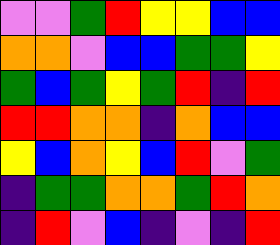[["violet", "violet", "green", "red", "yellow", "yellow", "blue", "blue"], ["orange", "orange", "violet", "blue", "blue", "green", "green", "yellow"], ["green", "blue", "green", "yellow", "green", "red", "indigo", "red"], ["red", "red", "orange", "orange", "indigo", "orange", "blue", "blue"], ["yellow", "blue", "orange", "yellow", "blue", "red", "violet", "green"], ["indigo", "green", "green", "orange", "orange", "green", "red", "orange"], ["indigo", "red", "violet", "blue", "indigo", "violet", "indigo", "red"]]